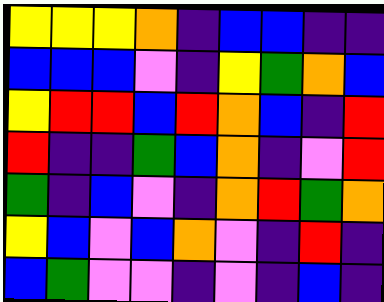[["yellow", "yellow", "yellow", "orange", "indigo", "blue", "blue", "indigo", "indigo"], ["blue", "blue", "blue", "violet", "indigo", "yellow", "green", "orange", "blue"], ["yellow", "red", "red", "blue", "red", "orange", "blue", "indigo", "red"], ["red", "indigo", "indigo", "green", "blue", "orange", "indigo", "violet", "red"], ["green", "indigo", "blue", "violet", "indigo", "orange", "red", "green", "orange"], ["yellow", "blue", "violet", "blue", "orange", "violet", "indigo", "red", "indigo"], ["blue", "green", "violet", "violet", "indigo", "violet", "indigo", "blue", "indigo"]]